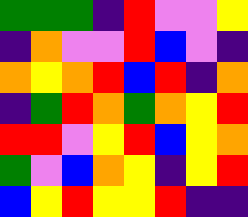[["green", "green", "green", "indigo", "red", "violet", "violet", "yellow"], ["indigo", "orange", "violet", "violet", "red", "blue", "violet", "indigo"], ["orange", "yellow", "orange", "red", "blue", "red", "indigo", "orange"], ["indigo", "green", "red", "orange", "green", "orange", "yellow", "red"], ["red", "red", "violet", "yellow", "red", "blue", "yellow", "orange"], ["green", "violet", "blue", "orange", "yellow", "indigo", "yellow", "red"], ["blue", "yellow", "red", "yellow", "yellow", "red", "indigo", "indigo"]]